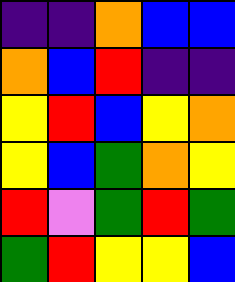[["indigo", "indigo", "orange", "blue", "blue"], ["orange", "blue", "red", "indigo", "indigo"], ["yellow", "red", "blue", "yellow", "orange"], ["yellow", "blue", "green", "orange", "yellow"], ["red", "violet", "green", "red", "green"], ["green", "red", "yellow", "yellow", "blue"]]